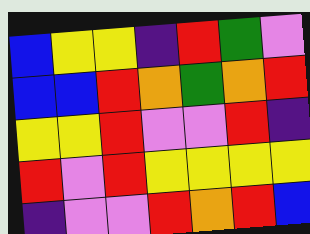[["blue", "yellow", "yellow", "indigo", "red", "green", "violet"], ["blue", "blue", "red", "orange", "green", "orange", "red"], ["yellow", "yellow", "red", "violet", "violet", "red", "indigo"], ["red", "violet", "red", "yellow", "yellow", "yellow", "yellow"], ["indigo", "violet", "violet", "red", "orange", "red", "blue"]]